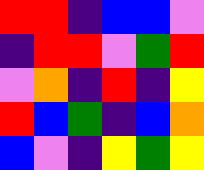[["red", "red", "indigo", "blue", "blue", "violet"], ["indigo", "red", "red", "violet", "green", "red"], ["violet", "orange", "indigo", "red", "indigo", "yellow"], ["red", "blue", "green", "indigo", "blue", "orange"], ["blue", "violet", "indigo", "yellow", "green", "yellow"]]